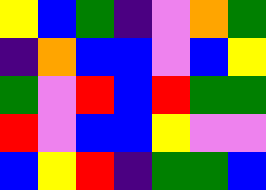[["yellow", "blue", "green", "indigo", "violet", "orange", "green"], ["indigo", "orange", "blue", "blue", "violet", "blue", "yellow"], ["green", "violet", "red", "blue", "red", "green", "green"], ["red", "violet", "blue", "blue", "yellow", "violet", "violet"], ["blue", "yellow", "red", "indigo", "green", "green", "blue"]]